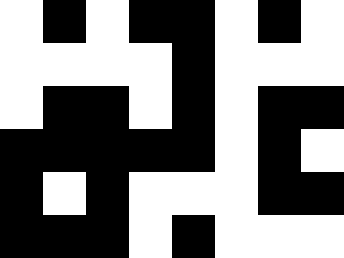[["white", "black", "white", "black", "black", "white", "black", "white"], ["white", "white", "white", "white", "black", "white", "white", "white"], ["white", "black", "black", "white", "black", "white", "black", "black"], ["black", "black", "black", "black", "black", "white", "black", "white"], ["black", "white", "black", "white", "white", "white", "black", "black"], ["black", "black", "black", "white", "black", "white", "white", "white"]]